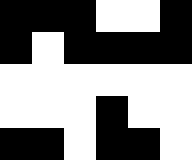[["black", "black", "black", "white", "white", "black"], ["black", "white", "black", "black", "black", "black"], ["white", "white", "white", "white", "white", "white"], ["white", "white", "white", "black", "white", "white"], ["black", "black", "white", "black", "black", "white"]]